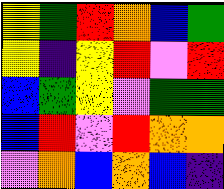[["yellow", "green", "red", "orange", "blue", "green"], ["yellow", "indigo", "yellow", "red", "violet", "red"], ["blue", "green", "yellow", "violet", "green", "green"], ["blue", "red", "violet", "red", "orange", "orange"], ["violet", "orange", "blue", "orange", "blue", "indigo"]]